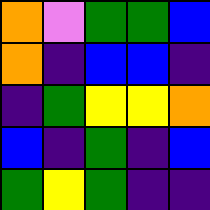[["orange", "violet", "green", "green", "blue"], ["orange", "indigo", "blue", "blue", "indigo"], ["indigo", "green", "yellow", "yellow", "orange"], ["blue", "indigo", "green", "indigo", "blue"], ["green", "yellow", "green", "indigo", "indigo"]]